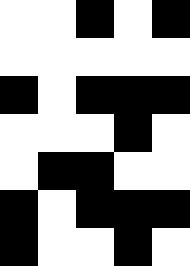[["white", "white", "black", "white", "black"], ["white", "white", "white", "white", "white"], ["black", "white", "black", "black", "black"], ["white", "white", "white", "black", "white"], ["white", "black", "black", "white", "white"], ["black", "white", "black", "black", "black"], ["black", "white", "white", "black", "white"]]